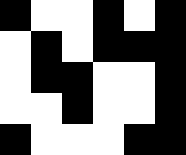[["black", "white", "white", "black", "white", "black"], ["white", "black", "white", "black", "black", "black"], ["white", "black", "black", "white", "white", "black"], ["white", "white", "black", "white", "white", "black"], ["black", "white", "white", "white", "black", "black"]]